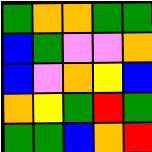[["green", "orange", "orange", "green", "green"], ["blue", "green", "violet", "violet", "orange"], ["blue", "violet", "orange", "yellow", "blue"], ["orange", "yellow", "green", "red", "green"], ["green", "green", "blue", "orange", "red"]]